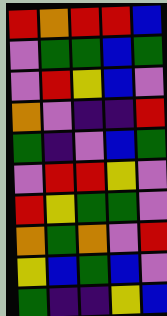[["red", "orange", "red", "red", "blue"], ["violet", "green", "green", "blue", "green"], ["violet", "red", "yellow", "blue", "violet"], ["orange", "violet", "indigo", "indigo", "red"], ["green", "indigo", "violet", "blue", "green"], ["violet", "red", "red", "yellow", "violet"], ["red", "yellow", "green", "green", "violet"], ["orange", "green", "orange", "violet", "red"], ["yellow", "blue", "green", "blue", "violet"], ["green", "indigo", "indigo", "yellow", "blue"]]